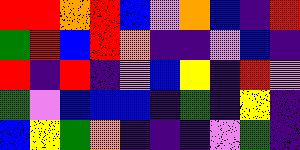[["red", "red", "orange", "red", "blue", "violet", "orange", "blue", "indigo", "red"], ["green", "red", "blue", "red", "orange", "indigo", "indigo", "violet", "blue", "indigo"], ["red", "indigo", "red", "indigo", "violet", "blue", "yellow", "indigo", "red", "violet"], ["green", "violet", "blue", "blue", "blue", "indigo", "green", "indigo", "yellow", "indigo"], ["blue", "yellow", "green", "orange", "indigo", "indigo", "indigo", "violet", "green", "indigo"]]